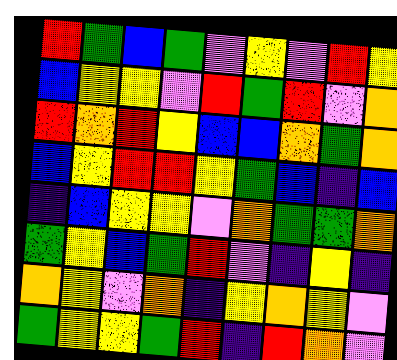[["red", "green", "blue", "green", "violet", "yellow", "violet", "red", "yellow"], ["blue", "yellow", "yellow", "violet", "red", "green", "red", "violet", "orange"], ["red", "orange", "red", "yellow", "blue", "blue", "orange", "green", "orange"], ["blue", "yellow", "red", "red", "yellow", "green", "blue", "indigo", "blue"], ["indigo", "blue", "yellow", "yellow", "violet", "orange", "green", "green", "orange"], ["green", "yellow", "blue", "green", "red", "violet", "indigo", "yellow", "indigo"], ["orange", "yellow", "violet", "orange", "indigo", "yellow", "orange", "yellow", "violet"], ["green", "yellow", "yellow", "green", "red", "indigo", "red", "orange", "violet"]]